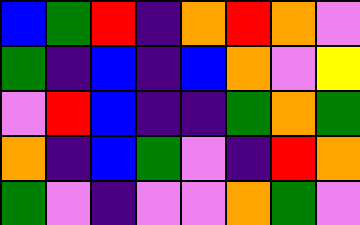[["blue", "green", "red", "indigo", "orange", "red", "orange", "violet"], ["green", "indigo", "blue", "indigo", "blue", "orange", "violet", "yellow"], ["violet", "red", "blue", "indigo", "indigo", "green", "orange", "green"], ["orange", "indigo", "blue", "green", "violet", "indigo", "red", "orange"], ["green", "violet", "indigo", "violet", "violet", "orange", "green", "violet"]]